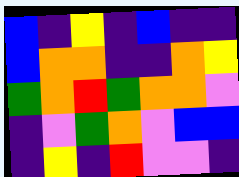[["blue", "indigo", "yellow", "indigo", "blue", "indigo", "indigo"], ["blue", "orange", "orange", "indigo", "indigo", "orange", "yellow"], ["green", "orange", "red", "green", "orange", "orange", "violet"], ["indigo", "violet", "green", "orange", "violet", "blue", "blue"], ["indigo", "yellow", "indigo", "red", "violet", "violet", "indigo"]]